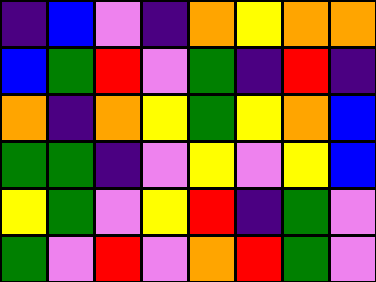[["indigo", "blue", "violet", "indigo", "orange", "yellow", "orange", "orange"], ["blue", "green", "red", "violet", "green", "indigo", "red", "indigo"], ["orange", "indigo", "orange", "yellow", "green", "yellow", "orange", "blue"], ["green", "green", "indigo", "violet", "yellow", "violet", "yellow", "blue"], ["yellow", "green", "violet", "yellow", "red", "indigo", "green", "violet"], ["green", "violet", "red", "violet", "orange", "red", "green", "violet"]]